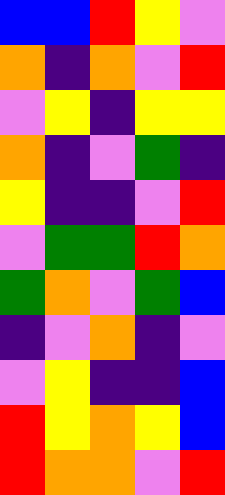[["blue", "blue", "red", "yellow", "violet"], ["orange", "indigo", "orange", "violet", "red"], ["violet", "yellow", "indigo", "yellow", "yellow"], ["orange", "indigo", "violet", "green", "indigo"], ["yellow", "indigo", "indigo", "violet", "red"], ["violet", "green", "green", "red", "orange"], ["green", "orange", "violet", "green", "blue"], ["indigo", "violet", "orange", "indigo", "violet"], ["violet", "yellow", "indigo", "indigo", "blue"], ["red", "yellow", "orange", "yellow", "blue"], ["red", "orange", "orange", "violet", "red"]]